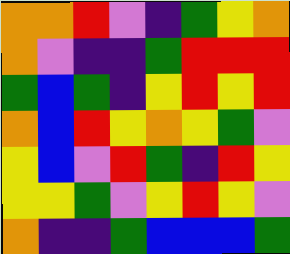[["orange", "orange", "red", "violet", "indigo", "green", "yellow", "orange"], ["orange", "violet", "indigo", "indigo", "green", "red", "red", "red"], ["green", "blue", "green", "indigo", "yellow", "red", "yellow", "red"], ["orange", "blue", "red", "yellow", "orange", "yellow", "green", "violet"], ["yellow", "blue", "violet", "red", "green", "indigo", "red", "yellow"], ["yellow", "yellow", "green", "violet", "yellow", "red", "yellow", "violet"], ["orange", "indigo", "indigo", "green", "blue", "blue", "blue", "green"]]